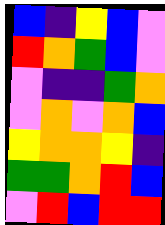[["blue", "indigo", "yellow", "blue", "violet"], ["red", "orange", "green", "blue", "violet"], ["violet", "indigo", "indigo", "green", "orange"], ["violet", "orange", "violet", "orange", "blue"], ["yellow", "orange", "orange", "yellow", "indigo"], ["green", "green", "orange", "red", "blue"], ["violet", "red", "blue", "red", "red"]]